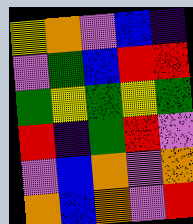[["yellow", "orange", "violet", "blue", "indigo"], ["violet", "green", "blue", "red", "red"], ["green", "yellow", "green", "yellow", "green"], ["red", "indigo", "green", "red", "violet"], ["violet", "blue", "orange", "violet", "orange"], ["orange", "blue", "orange", "violet", "red"]]